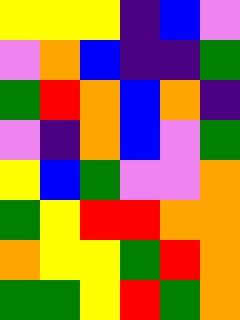[["yellow", "yellow", "yellow", "indigo", "blue", "violet"], ["violet", "orange", "blue", "indigo", "indigo", "green"], ["green", "red", "orange", "blue", "orange", "indigo"], ["violet", "indigo", "orange", "blue", "violet", "green"], ["yellow", "blue", "green", "violet", "violet", "orange"], ["green", "yellow", "red", "red", "orange", "orange"], ["orange", "yellow", "yellow", "green", "red", "orange"], ["green", "green", "yellow", "red", "green", "orange"]]